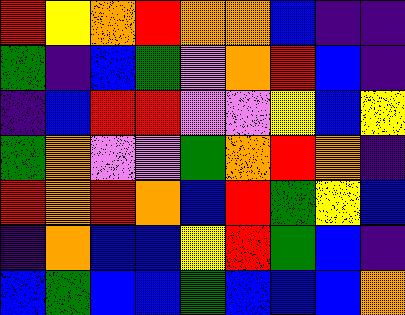[["red", "yellow", "orange", "red", "orange", "orange", "blue", "indigo", "indigo"], ["green", "indigo", "blue", "green", "violet", "orange", "red", "blue", "indigo"], ["indigo", "blue", "red", "red", "violet", "violet", "yellow", "blue", "yellow"], ["green", "orange", "violet", "violet", "green", "orange", "red", "orange", "indigo"], ["red", "orange", "red", "orange", "blue", "red", "green", "yellow", "blue"], ["indigo", "orange", "blue", "blue", "yellow", "red", "green", "blue", "indigo"], ["blue", "green", "blue", "blue", "green", "blue", "blue", "blue", "orange"]]